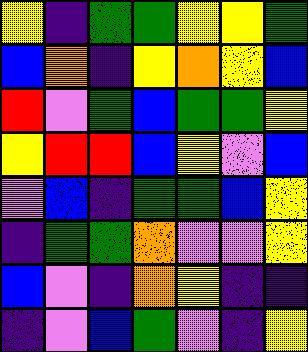[["yellow", "indigo", "green", "green", "yellow", "yellow", "green"], ["blue", "orange", "indigo", "yellow", "orange", "yellow", "blue"], ["red", "violet", "green", "blue", "green", "green", "yellow"], ["yellow", "red", "red", "blue", "yellow", "violet", "blue"], ["violet", "blue", "indigo", "green", "green", "blue", "yellow"], ["indigo", "green", "green", "orange", "violet", "violet", "yellow"], ["blue", "violet", "indigo", "orange", "yellow", "indigo", "indigo"], ["indigo", "violet", "blue", "green", "violet", "indigo", "yellow"]]